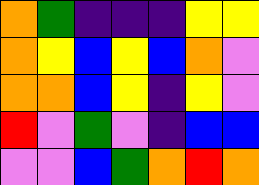[["orange", "green", "indigo", "indigo", "indigo", "yellow", "yellow"], ["orange", "yellow", "blue", "yellow", "blue", "orange", "violet"], ["orange", "orange", "blue", "yellow", "indigo", "yellow", "violet"], ["red", "violet", "green", "violet", "indigo", "blue", "blue"], ["violet", "violet", "blue", "green", "orange", "red", "orange"]]